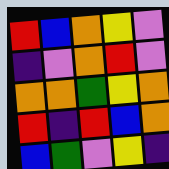[["red", "blue", "orange", "yellow", "violet"], ["indigo", "violet", "orange", "red", "violet"], ["orange", "orange", "green", "yellow", "orange"], ["red", "indigo", "red", "blue", "orange"], ["blue", "green", "violet", "yellow", "indigo"]]